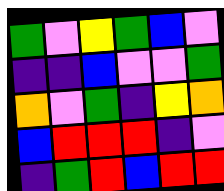[["green", "violet", "yellow", "green", "blue", "violet"], ["indigo", "indigo", "blue", "violet", "violet", "green"], ["orange", "violet", "green", "indigo", "yellow", "orange"], ["blue", "red", "red", "red", "indigo", "violet"], ["indigo", "green", "red", "blue", "red", "red"]]